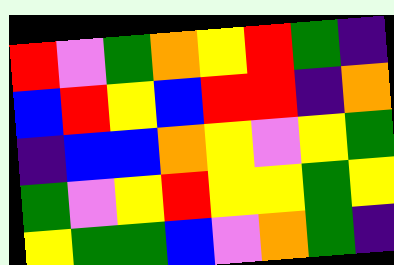[["red", "violet", "green", "orange", "yellow", "red", "green", "indigo"], ["blue", "red", "yellow", "blue", "red", "red", "indigo", "orange"], ["indigo", "blue", "blue", "orange", "yellow", "violet", "yellow", "green"], ["green", "violet", "yellow", "red", "yellow", "yellow", "green", "yellow"], ["yellow", "green", "green", "blue", "violet", "orange", "green", "indigo"]]